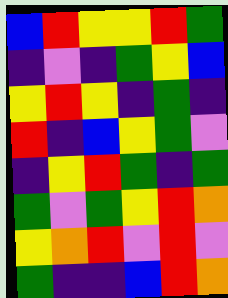[["blue", "red", "yellow", "yellow", "red", "green"], ["indigo", "violet", "indigo", "green", "yellow", "blue"], ["yellow", "red", "yellow", "indigo", "green", "indigo"], ["red", "indigo", "blue", "yellow", "green", "violet"], ["indigo", "yellow", "red", "green", "indigo", "green"], ["green", "violet", "green", "yellow", "red", "orange"], ["yellow", "orange", "red", "violet", "red", "violet"], ["green", "indigo", "indigo", "blue", "red", "orange"]]